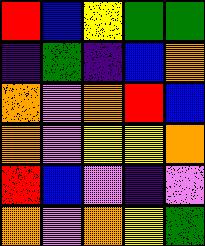[["red", "blue", "yellow", "green", "green"], ["indigo", "green", "indigo", "blue", "orange"], ["orange", "violet", "orange", "red", "blue"], ["orange", "violet", "yellow", "yellow", "orange"], ["red", "blue", "violet", "indigo", "violet"], ["orange", "violet", "orange", "yellow", "green"]]